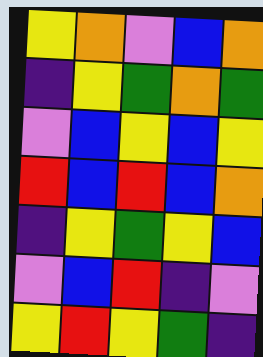[["yellow", "orange", "violet", "blue", "orange"], ["indigo", "yellow", "green", "orange", "green"], ["violet", "blue", "yellow", "blue", "yellow"], ["red", "blue", "red", "blue", "orange"], ["indigo", "yellow", "green", "yellow", "blue"], ["violet", "blue", "red", "indigo", "violet"], ["yellow", "red", "yellow", "green", "indigo"]]